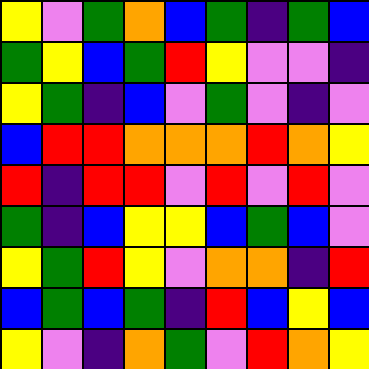[["yellow", "violet", "green", "orange", "blue", "green", "indigo", "green", "blue"], ["green", "yellow", "blue", "green", "red", "yellow", "violet", "violet", "indigo"], ["yellow", "green", "indigo", "blue", "violet", "green", "violet", "indigo", "violet"], ["blue", "red", "red", "orange", "orange", "orange", "red", "orange", "yellow"], ["red", "indigo", "red", "red", "violet", "red", "violet", "red", "violet"], ["green", "indigo", "blue", "yellow", "yellow", "blue", "green", "blue", "violet"], ["yellow", "green", "red", "yellow", "violet", "orange", "orange", "indigo", "red"], ["blue", "green", "blue", "green", "indigo", "red", "blue", "yellow", "blue"], ["yellow", "violet", "indigo", "orange", "green", "violet", "red", "orange", "yellow"]]